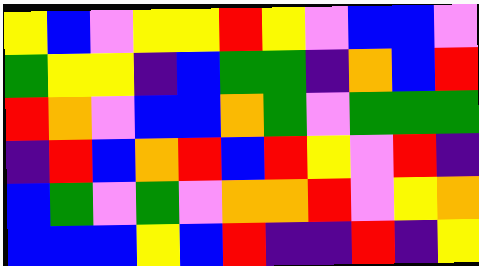[["yellow", "blue", "violet", "yellow", "yellow", "red", "yellow", "violet", "blue", "blue", "violet"], ["green", "yellow", "yellow", "indigo", "blue", "green", "green", "indigo", "orange", "blue", "red"], ["red", "orange", "violet", "blue", "blue", "orange", "green", "violet", "green", "green", "green"], ["indigo", "red", "blue", "orange", "red", "blue", "red", "yellow", "violet", "red", "indigo"], ["blue", "green", "violet", "green", "violet", "orange", "orange", "red", "violet", "yellow", "orange"], ["blue", "blue", "blue", "yellow", "blue", "red", "indigo", "indigo", "red", "indigo", "yellow"]]